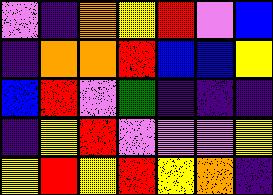[["violet", "indigo", "orange", "yellow", "red", "violet", "blue"], ["indigo", "orange", "orange", "red", "blue", "blue", "yellow"], ["blue", "red", "violet", "green", "indigo", "indigo", "indigo"], ["indigo", "yellow", "red", "violet", "violet", "violet", "yellow"], ["yellow", "red", "yellow", "red", "yellow", "orange", "indigo"]]